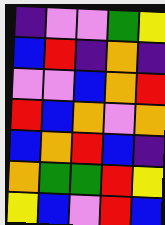[["indigo", "violet", "violet", "green", "yellow"], ["blue", "red", "indigo", "orange", "indigo"], ["violet", "violet", "blue", "orange", "red"], ["red", "blue", "orange", "violet", "orange"], ["blue", "orange", "red", "blue", "indigo"], ["orange", "green", "green", "red", "yellow"], ["yellow", "blue", "violet", "red", "blue"]]